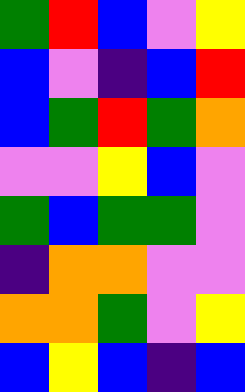[["green", "red", "blue", "violet", "yellow"], ["blue", "violet", "indigo", "blue", "red"], ["blue", "green", "red", "green", "orange"], ["violet", "violet", "yellow", "blue", "violet"], ["green", "blue", "green", "green", "violet"], ["indigo", "orange", "orange", "violet", "violet"], ["orange", "orange", "green", "violet", "yellow"], ["blue", "yellow", "blue", "indigo", "blue"]]